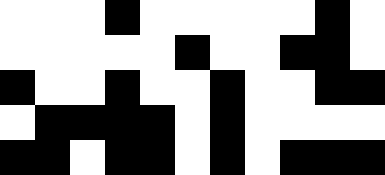[["white", "white", "white", "black", "white", "white", "white", "white", "white", "black", "white"], ["white", "white", "white", "white", "white", "black", "white", "white", "black", "black", "white"], ["black", "white", "white", "black", "white", "white", "black", "white", "white", "black", "black"], ["white", "black", "black", "black", "black", "white", "black", "white", "white", "white", "white"], ["black", "black", "white", "black", "black", "white", "black", "white", "black", "black", "black"]]